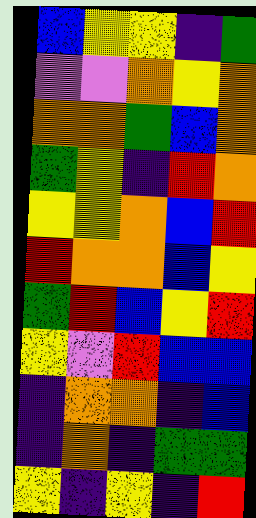[["blue", "yellow", "yellow", "indigo", "green"], ["violet", "violet", "orange", "yellow", "orange"], ["orange", "orange", "green", "blue", "orange"], ["green", "yellow", "indigo", "red", "orange"], ["yellow", "yellow", "orange", "blue", "red"], ["red", "orange", "orange", "blue", "yellow"], ["green", "red", "blue", "yellow", "red"], ["yellow", "violet", "red", "blue", "blue"], ["indigo", "orange", "orange", "indigo", "blue"], ["indigo", "orange", "indigo", "green", "green"], ["yellow", "indigo", "yellow", "indigo", "red"]]